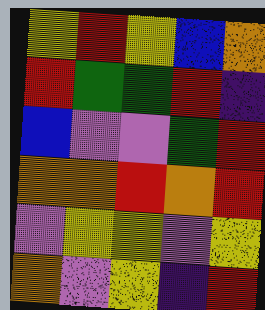[["yellow", "red", "yellow", "blue", "orange"], ["red", "green", "green", "red", "indigo"], ["blue", "violet", "violet", "green", "red"], ["orange", "orange", "red", "orange", "red"], ["violet", "yellow", "yellow", "violet", "yellow"], ["orange", "violet", "yellow", "indigo", "red"]]